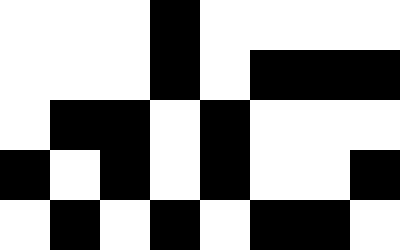[["white", "white", "white", "black", "white", "white", "white", "white"], ["white", "white", "white", "black", "white", "black", "black", "black"], ["white", "black", "black", "white", "black", "white", "white", "white"], ["black", "white", "black", "white", "black", "white", "white", "black"], ["white", "black", "white", "black", "white", "black", "black", "white"]]